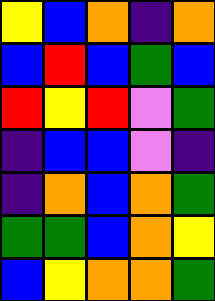[["yellow", "blue", "orange", "indigo", "orange"], ["blue", "red", "blue", "green", "blue"], ["red", "yellow", "red", "violet", "green"], ["indigo", "blue", "blue", "violet", "indigo"], ["indigo", "orange", "blue", "orange", "green"], ["green", "green", "blue", "orange", "yellow"], ["blue", "yellow", "orange", "orange", "green"]]